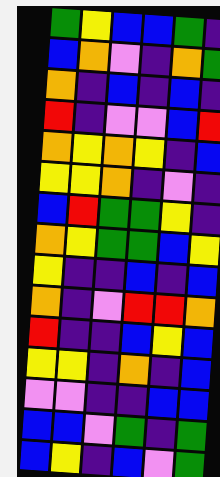[["green", "yellow", "blue", "blue", "green", "indigo"], ["blue", "orange", "violet", "indigo", "orange", "green"], ["orange", "indigo", "blue", "indigo", "blue", "indigo"], ["red", "indigo", "violet", "violet", "blue", "red"], ["orange", "yellow", "orange", "yellow", "indigo", "blue"], ["yellow", "yellow", "orange", "indigo", "violet", "indigo"], ["blue", "red", "green", "green", "yellow", "indigo"], ["orange", "yellow", "green", "green", "blue", "yellow"], ["yellow", "indigo", "indigo", "blue", "indigo", "blue"], ["orange", "indigo", "violet", "red", "red", "orange"], ["red", "indigo", "indigo", "blue", "yellow", "blue"], ["yellow", "yellow", "indigo", "orange", "indigo", "blue"], ["violet", "violet", "indigo", "indigo", "blue", "blue"], ["blue", "blue", "violet", "green", "indigo", "green"], ["blue", "yellow", "indigo", "blue", "violet", "green"]]